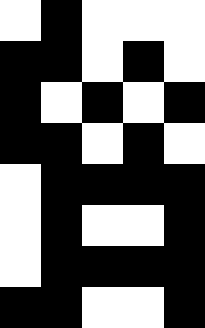[["white", "black", "white", "white", "white"], ["black", "black", "white", "black", "white"], ["black", "white", "black", "white", "black"], ["black", "black", "white", "black", "white"], ["white", "black", "black", "black", "black"], ["white", "black", "white", "white", "black"], ["white", "black", "black", "black", "black"], ["black", "black", "white", "white", "black"]]